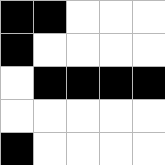[["black", "black", "white", "white", "white"], ["black", "white", "white", "white", "white"], ["white", "black", "black", "black", "black"], ["white", "white", "white", "white", "white"], ["black", "white", "white", "white", "white"]]